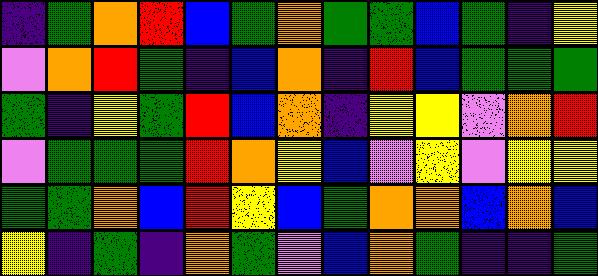[["indigo", "green", "orange", "red", "blue", "green", "orange", "green", "green", "blue", "green", "indigo", "yellow"], ["violet", "orange", "red", "green", "indigo", "blue", "orange", "indigo", "red", "blue", "green", "green", "green"], ["green", "indigo", "yellow", "green", "red", "blue", "orange", "indigo", "yellow", "yellow", "violet", "orange", "red"], ["violet", "green", "green", "green", "red", "orange", "yellow", "blue", "violet", "yellow", "violet", "yellow", "yellow"], ["green", "green", "orange", "blue", "red", "yellow", "blue", "green", "orange", "orange", "blue", "orange", "blue"], ["yellow", "indigo", "green", "indigo", "orange", "green", "violet", "blue", "orange", "green", "indigo", "indigo", "green"]]